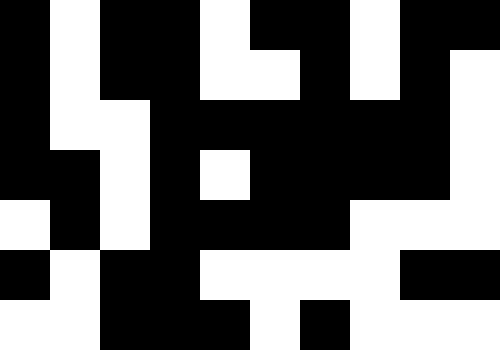[["black", "white", "black", "black", "white", "black", "black", "white", "black", "black"], ["black", "white", "black", "black", "white", "white", "black", "white", "black", "white"], ["black", "white", "white", "black", "black", "black", "black", "black", "black", "white"], ["black", "black", "white", "black", "white", "black", "black", "black", "black", "white"], ["white", "black", "white", "black", "black", "black", "black", "white", "white", "white"], ["black", "white", "black", "black", "white", "white", "white", "white", "black", "black"], ["white", "white", "black", "black", "black", "white", "black", "white", "white", "white"]]